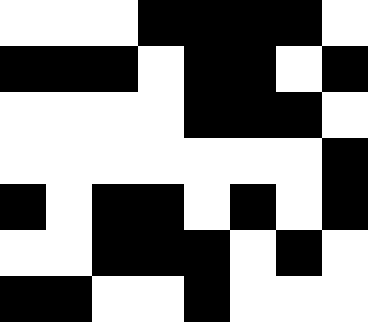[["white", "white", "white", "black", "black", "black", "black", "white"], ["black", "black", "black", "white", "black", "black", "white", "black"], ["white", "white", "white", "white", "black", "black", "black", "white"], ["white", "white", "white", "white", "white", "white", "white", "black"], ["black", "white", "black", "black", "white", "black", "white", "black"], ["white", "white", "black", "black", "black", "white", "black", "white"], ["black", "black", "white", "white", "black", "white", "white", "white"]]